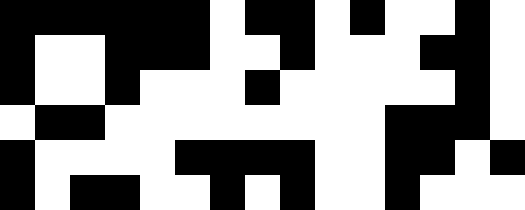[["black", "black", "black", "black", "black", "black", "white", "black", "black", "white", "black", "white", "white", "black", "white"], ["black", "white", "white", "black", "black", "black", "white", "white", "black", "white", "white", "white", "black", "black", "white"], ["black", "white", "white", "black", "white", "white", "white", "black", "white", "white", "white", "white", "white", "black", "white"], ["white", "black", "black", "white", "white", "white", "white", "white", "white", "white", "white", "black", "black", "black", "white"], ["black", "white", "white", "white", "white", "black", "black", "black", "black", "white", "white", "black", "black", "white", "black"], ["black", "white", "black", "black", "white", "white", "black", "white", "black", "white", "white", "black", "white", "white", "white"]]